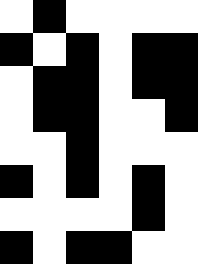[["white", "black", "white", "white", "white", "white"], ["black", "white", "black", "white", "black", "black"], ["white", "black", "black", "white", "black", "black"], ["white", "black", "black", "white", "white", "black"], ["white", "white", "black", "white", "white", "white"], ["black", "white", "black", "white", "black", "white"], ["white", "white", "white", "white", "black", "white"], ["black", "white", "black", "black", "white", "white"]]